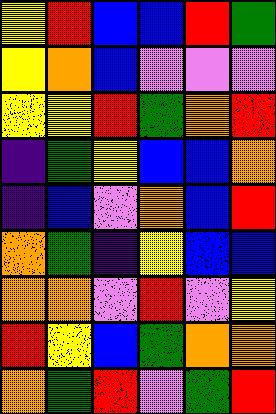[["yellow", "red", "blue", "blue", "red", "green"], ["yellow", "orange", "blue", "violet", "violet", "violet"], ["yellow", "yellow", "red", "green", "orange", "red"], ["indigo", "green", "yellow", "blue", "blue", "orange"], ["indigo", "blue", "violet", "orange", "blue", "red"], ["orange", "green", "indigo", "yellow", "blue", "blue"], ["orange", "orange", "violet", "red", "violet", "yellow"], ["red", "yellow", "blue", "green", "orange", "orange"], ["orange", "green", "red", "violet", "green", "red"]]